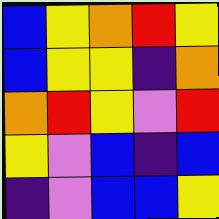[["blue", "yellow", "orange", "red", "yellow"], ["blue", "yellow", "yellow", "indigo", "orange"], ["orange", "red", "yellow", "violet", "red"], ["yellow", "violet", "blue", "indigo", "blue"], ["indigo", "violet", "blue", "blue", "yellow"]]